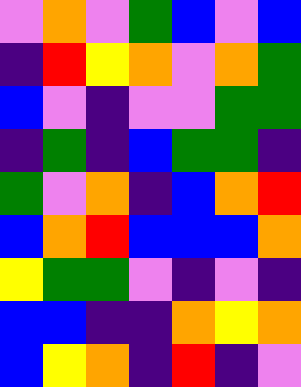[["violet", "orange", "violet", "green", "blue", "violet", "blue"], ["indigo", "red", "yellow", "orange", "violet", "orange", "green"], ["blue", "violet", "indigo", "violet", "violet", "green", "green"], ["indigo", "green", "indigo", "blue", "green", "green", "indigo"], ["green", "violet", "orange", "indigo", "blue", "orange", "red"], ["blue", "orange", "red", "blue", "blue", "blue", "orange"], ["yellow", "green", "green", "violet", "indigo", "violet", "indigo"], ["blue", "blue", "indigo", "indigo", "orange", "yellow", "orange"], ["blue", "yellow", "orange", "indigo", "red", "indigo", "violet"]]